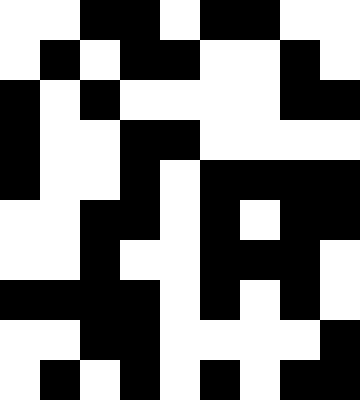[["white", "white", "black", "black", "white", "black", "black", "white", "white"], ["white", "black", "white", "black", "black", "white", "white", "black", "white"], ["black", "white", "black", "white", "white", "white", "white", "black", "black"], ["black", "white", "white", "black", "black", "white", "white", "white", "white"], ["black", "white", "white", "black", "white", "black", "black", "black", "black"], ["white", "white", "black", "black", "white", "black", "white", "black", "black"], ["white", "white", "black", "white", "white", "black", "black", "black", "white"], ["black", "black", "black", "black", "white", "black", "white", "black", "white"], ["white", "white", "black", "black", "white", "white", "white", "white", "black"], ["white", "black", "white", "black", "white", "black", "white", "black", "black"]]